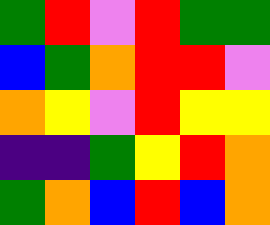[["green", "red", "violet", "red", "green", "green"], ["blue", "green", "orange", "red", "red", "violet"], ["orange", "yellow", "violet", "red", "yellow", "yellow"], ["indigo", "indigo", "green", "yellow", "red", "orange"], ["green", "orange", "blue", "red", "blue", "orange"]]